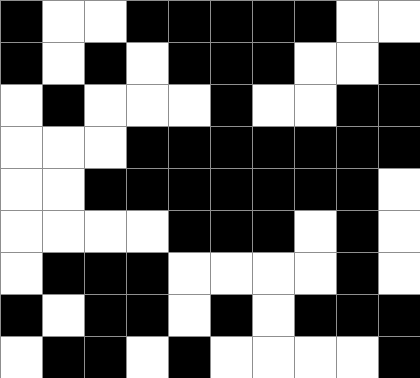[["black", "white", "white", "black", "black", "black", "black", "black", "white", "white"], ["black", "white", "black", "white", "black", "black", "black", "white", "white", "black"], ["white", "black", "white", "white", "white", "black", "white", "white", "black", "black"], ["white", "white", "white", "black", "black", "black", "black", "black", "black", "black"], ["white", "white", "black", "black", "black", "black", "black", "black", "black", "white"], ["white", "white", "white", "white", "black", "black", "black", "white", "black", "white"], ["white", "black", "black", "black", "white", "white", "white", "white", "black", "white"], ["black", "white", "black", "black", "white", "black", "white", "black", "black", "black"], ["white", "black", "black", "white", "black", "white", "white", "white", "white", "black"]]